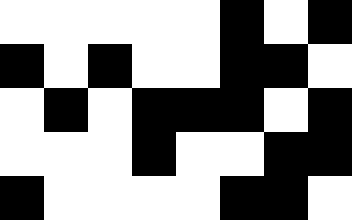[["white", "white", "white", "white", "white", "black", "white", "black"], ["black", "white", "black", "white", "white", "black", "black", "white"], ["white", "black", "white", "black", "black", "black", "white", "black"], ["white", "white", "white", "black", "white", "white", "black", "black"], ["black", "white", "white", "white", "white", "black", "black", "white"]]